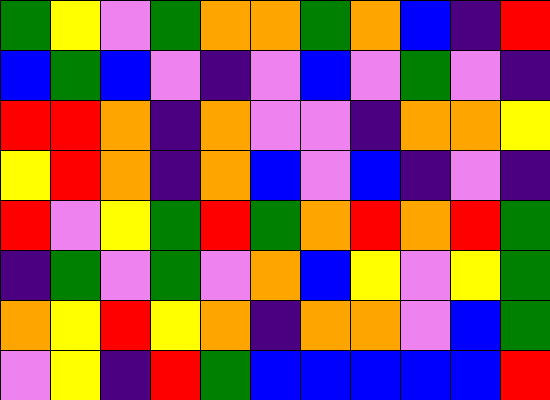[["green", "yellow", "violet", "green", "orange", "orange", "green", "orange", "blue", "indigo", "red"], ["blue", "green", "blue", "violet", "indigo", "violet", "blue", "violet", "green", "violet", "indigo"], ["red", "red", "orange", "indigo", "orange", "violet", "violet", "indigo", "orange", "orange", "yellow"], ["yellow", "red", "orange", "indigo", "orange", "blue", "violet", "blue", "indigo", "violet", "indigo"], ["red", "violet", "yellow", "green", "red", "green", "orange", "red", "orange", "red", "green"], ["indigo", "green", "violet", "green", "violet", "orange", "blue", "yellow", "violet", "yellow", "green"], ["orange", "yellow", "red", "yellow", "orange", "indigo", "orange", "orange", "violet", "blue", "green"], ["violet", "yellow", "indigo", "red", "green", "blue", "blue", "blue", "blue", "blue", "red"]]